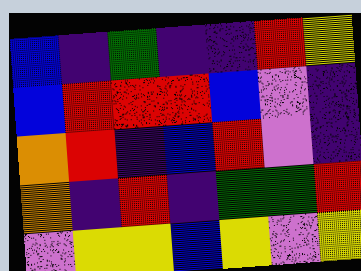[["blue", "indigo", "green", "indigo", "indigo", "red", "yellow"], ["blue", "red", "red", "red", "blue", "violet", "indigo"], ["orange", "red", "indigo", "blue", "red", "violet", "indigo"], ["orange", "indigo", "red", "indigo", "green", "green", "red"], ["violet", "yellow", "yellow", "blue", "yellow", "violet", "yellow"]]